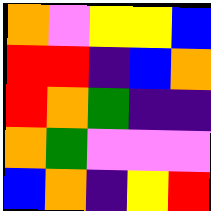[["orange", "violet", "yellow", "yellow", "blue"], ["red", "red", "indigo", "blue", "orange"], ["red", "orange", "green", "indigo", "indigo"], ["orange", "green", "violet", "violet", "violet"], ["blue", "orange", "indigo", "yellow", "red"]]